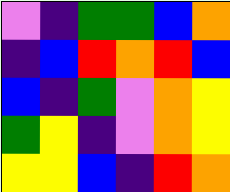[["violet", "indigo", "green", "green", "blue", "orange"], ["indigo", "blue", "red", "orange", "red", "blue"], ["blue", "indigo", "green", "violet", "orange", "yellow"], ["green", "yellow", "indigo", "violet", "orange", "yellow"], ["yellow", "yellow", "blue", "indigo", "red", "orange"]]